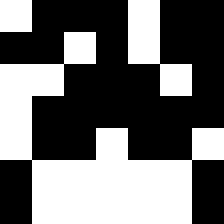[["white", "black", "black", "black", "white", "black", "black"], ["black", "black", "white", "black", "white", "black", "black"], ["white", "white", "black", "black", "black", "white", "black"], ["white", "black", "black", "black", "black", "black", "black"], ["white", "black", "black", "white", "black", "black", "white"], ["black", "white", "white", "white", "white", "white", "black"], ["black", "white", "white", "white", "white", "white", "black"]]